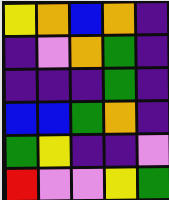[["yellow", "orange", "blue", "orange", "indigo"], ["indigo", "violet", "orange", "green", "indigo"], ["indigo", "indigo", "indigo", "green", "indigo"], ["blue", "blue", "green", "orange", "indigo"], ["green", "yellow", "indigo", "indigo", "violet"], ["red", "violet", "violet", "yellow", "green"]]